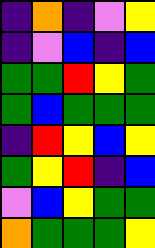[["indigo", "orange", "indigo", "violet", "yellow"], ["indigo", "violet", "blue", "indigo", "blue"], ["green", "green", "red", "yellow", "green"], ["green", "blue", "green", "green", "green"], ["indigo", "red", "yellow", "blue", "yellow"], ["green", "yellow", "red", "indigo", "blue"], ["violet", "blue", "yellow", "green", "green"], ["orange", "green", "green", "green", "yellow"]]